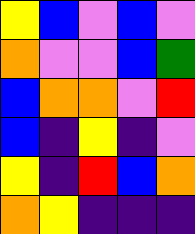[["yellow", "blue", "violet", "blue", "violet"], ["orange", "violet", "violet", "blue", "green"], ["blue", "orange", "orange", "violet", "red"], ["blue", "indigo", "yellow", "indigo", "violet"], ["yellow", "indigo", "red", "blue", "orange"], ["orange", "yellow", "indigo", "indigo", "indigo"]]